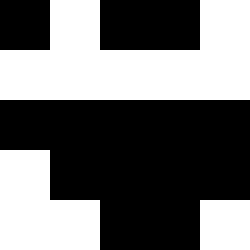[["black", "white", "black", "black", "white"], ["white", "white", "white", "white", "white"], ["black", "black", "black", "black", "black"], ["white", "black", "black", "black", "black"], ["white", "white", "black", "black", "white"]]